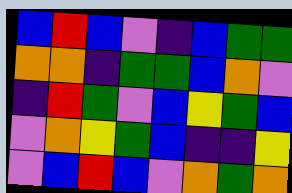[["blue", "red", "blue", "violet", "indigo", "blue", "green", "green"], ["orange", "orange", "indigo", "green", "green", "blue", "orange", "violet"], ["indigo", "red", "green", "violet", "blue", "yellow", "green", "blue"], ["violet", "orange", "yellow", "green", "blue", "indigo", "indigo", "yellow"], ["violet", "blue", "red", "blue", "violet", "orange", "green", "orange"]]